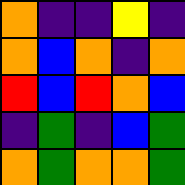[["orange", "indigo", "indigo", "yellow", "indigo"], ["orange", "blue", "orange", "indigo", "orange"], ["red", "blue", "red", "orange", "blue"], ["indigo", "green", "indigo", "blue", "green"], ["orange", "green", "orange", "orange", "green"]]